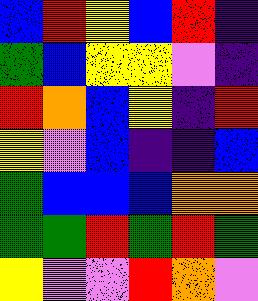[["blue", "red", "yellow", "blue", "red", "indigo"], ["green", "blue", "yellow", "yellow", "violet", "indigo"], ["red", "orange", "blue", "yellow", "indigo", "red"], ["yellow", "violet", "blue", "indigo", "indigo", "blue"], ["green", "blue", "blue", "blue", "orange", "orange"], ["green", "green", "red", "green", "red", "green"], ["yellow", "violet", "violet", "red", "orange", "violet"]]